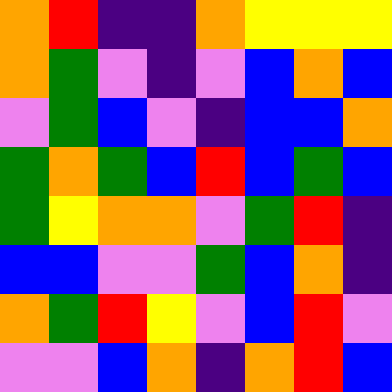[["orange", "red", "indigo", "indigo", "orange", "yellow", "yellow", "yellow"], ["orange", "green", "violet", "indigo", "violet", "blue", "orange", "blue"], ["violet", "green", "blue", "violet", "indigo", "blue", "blue", "orange"], ["green", "orange", "green", "blue", "red", "blue", "green", "blue"], ["green", "yellow", "orange", "orange", "violet", "green", "red", "indigo"], ["blue", "blue", "violet", "violet", "green", "blue", "orange", "indigo"], ["orange", "green", "red", "yellow", "violet", "blue", "red", "violet"], ["violet", "violet", "blue", "orange", "indigo", "orange", "red", "blue"]]